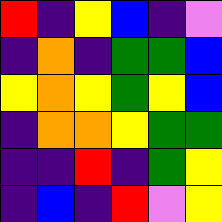[["red", "indigo", "yellow", "blue", "indigo", "violet"], ["indigo", "orange", "indigo", "green", "green", "blue"], ["yellow", "orange", "yellow", "green", "yellow", "blue"], ["indigo", "orange", "orange", "yellow", "green", "green"], ["indigo", "indigo", "red", "indigo", "green", "yellow"], ["indigo", "blue", "indigo", "red", "violet", "yellow"]]